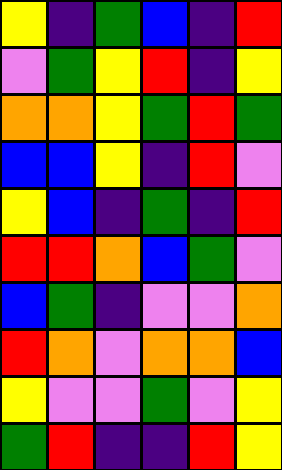[["yellow", "indigo", "green", "blue", "indigo", "red"], ["violet", "green", "yellow", "red", "indigo", "yellow"], ["orange", "orange", "yellow", "green", "red", "green"], ["blue", "blue", "yellow", "indigo", "red", "violet"], ["yellow", "blue", "indigo", "green", "indigo", "red"], ["red", "red", "orange", "blue", "green", "violet"], ["blue", "green", "indigo", "violet", "violet", "orange"], ["red", "orange", "violet", "orange", "orange", "blue"], ["yellow", "violet", "violet", "green", "violet", "yellow"], ["green", "red", "indigo", "indigo", "red", "yellow"]]